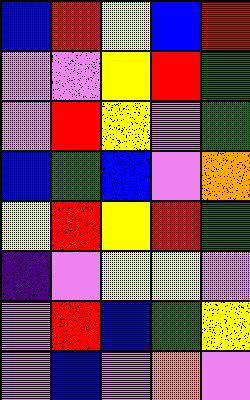[["blue", "red", "yellow", "blue", "red"], ["violet", "violet", "yellow", "red", "green"], ["violet", "red", "yellow", "violet", "green"], ["blue", "green", "blue", "violet", "orange"], ["yellow", "red", "yellow", "red", "green"], ["indigo", "violet", "yellow", "yellow", "violet"], ["violet", "red", "blue", "green", "yellow"], ["violet", "blue", "violet", "orange", "violet"]]